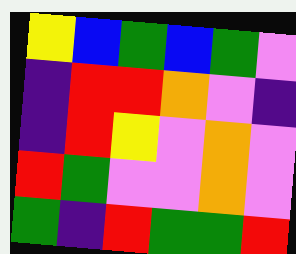[["yellow", "blue", "green", "blue", "green", "violet"], ["indigo", "red", "red", "orange", "violet", "indigo"], ["indigo", "red", "yellow", "violet", "orange", "violet"], ["red", "green", "violet", "violet", "orange", "violet"], ["green", "indigo", "red", "green", "green", "red"]]